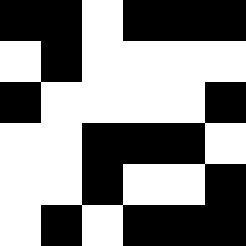[["black", "black", "white", "black", "black", "black"], ["white", "black", "white", "white", "white", "white"], ["black", "white", "white", "white", "white", "black"], ["white", "white", "black", "black", "black", "white"], ["white", "white", "black", "white", "white", "black"], ["white", "black", "white", "black", "black", "black"]]